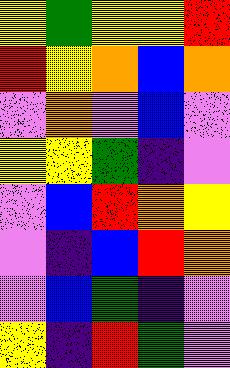[["yellow", "green", "yellow", "yellow", "red"], ["red", "yellow", "orange", "blue", "orange"], ["violet", "orange", "violet", "blue", "violet"], ["yellow", "yellow", "green", "indigo", "violet"], ["violet", "blue", "red", "orange", "yellow"], ["violet", "indigo", "blue", "red", "orange"], ["violet", "blue", "green", "indigo", "violet"], ["yellow", "indigo", "red", "green", "violet"]]